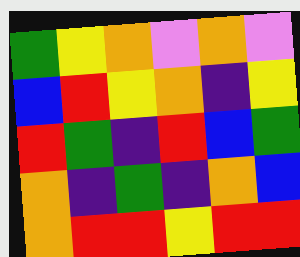[["green", "yellow", "orange", "violet", "orange", "violet"], ["blue", "red", "yellow", "orange", "indigo", "yellow"], ["red", "green", "indigo", "red", "blue", "green"], ["orange", "indigo", "green", "indigo", "orange", "blue"], ["orange", "red", "red", "yellow", "red", "red"]]